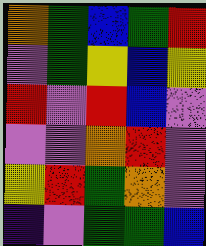[["orange", "green", "blue", "green", "red"], ["violet", "green", "yellow", "blue", "yellow"], ["red", "violet", "red", "blue", "violet"], ["violet", "violet", "orange", "red", "violet"], ["yellow", "red", "green", "orange", "violet"], ["indigo", "violet", "green", "green", "blue"]]